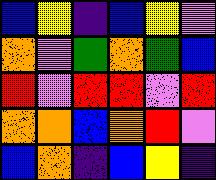[["blue", "yellow", "indigo", "blue", "yellow", "violet"], ["orange", "violet", "green", "orange", "green", "blue"], ["red", "violet", "red", "red", "violet", "red"], ["orange", "orange", "blue", "orange", "red", "violet"], ["blue", "orange", "indigo", "blue", "yellow", "indigo"]]